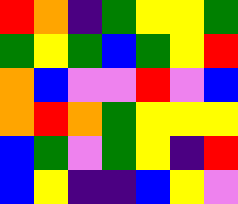[["red", "orange", "indigo", "green", "yellow", "yellow", "green"], ["green", "yellow", "green", "blue", "green", "yellow", "red"], ["orange", "blue", "violet", "violet", "red", "violet", "blue"], ["orange", "red", "orange", "green", "yellow", "yellow", "yellow"], ["blue", "green", "violet", "green", "yellow", "indigo", "red"], ["blue", "yellow", "indigo", "indigo", "blue", "yellow", "violet"]]